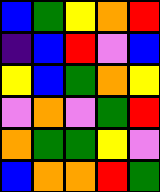[["blue", "green", "yellow", "orange", "red"], ["indigo", "blue", "red", "violet", "blue"], ["yellow", "blue", "green", "orange", "yellow"], ["violet", "orange", "violet", "green", "red"], ["orange", "green", "green", "yellow", "violet"], ["blue", "orange", "orange", "red", "green"]]